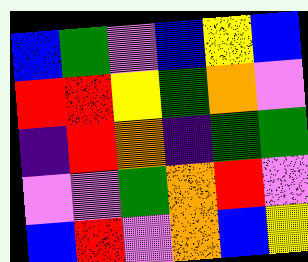[["blue", "green", "violet", "blue", "yellow", "blue"], ["red", "red", "yellow", "green", "orange", "violet"], ["indigo", "red", "orange", "indigo", "green", "green"], ["violet", "violet", "green", "orange", "red", "violet"], ["blue", "red", "violet", "orange", "blue", "yellow"]]